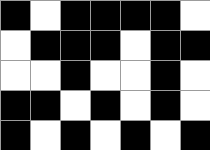[["black", "white", "black", "black", "black", "black", "white"], ["white", "black", "black", "black", "white", "black", "black"], ["white", "white", "black", "white", "white", "black", "white"], ["black", "black", "white", "black", "white", "black", "white"], ["black", "white", "black", "white", "black", "white", "black"]]